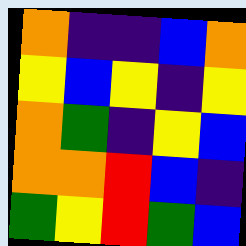[["orange", "indigo", "indigo", "blue", "orange"], ["yellow", "blue", "yellow", "indigo", "yellow"], ["orange", "green", "indigo", "yellow", "blue"], ["orange", "orange", "red", "blue", "indigo"], ["green", "yellow", "red", "green", "blue"]]